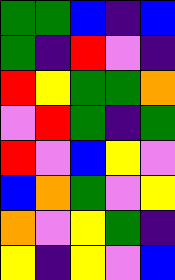[["green", "green", "blue", "indigo", "blue"], ["green", "indigo", "red", "violet", "indigo"], ["red", "yellow", "green", "green", "orange"], ["violet", "red", "green", "indigo", "green"], ["red", "violet", "blue", "yellow", "violet"], ["blue", "orange", "green", "violet", "yellow"], ["orange", "violet", "yellow", "green", "indigo"], ["yellow", "indigo", "yellow", "violet", "blue"]]